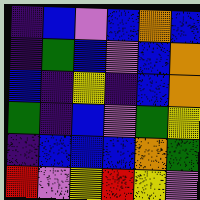[["indigo", "blue", "violet", "blue", "orange", "blue"], ["indigo", "green", "blue", "violet", "blue", "orange"], ["blue", "indigo", "yellow", "indigo", "blue", "orange"], ["green", "indigo", "blue", "violet", "green", "yellow"], ["indigo", "blue", "blue", "blue", "orange", "green"], ["red", "violet", "yellow", "red", "yellow", "violet"]]